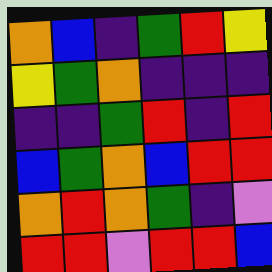[["orange", "blue", "indigo", "green", "red", "yellow"], ["yellow", "green", "orange", "indigo", "indigo", "indigo"], ["indigo", "indigo", "green", "red", "indigo", "red"], ["blue", "green", "orange", "blue", "red", "red"], ["orange", "red", "orange", "green", "indigo", "violet"], ["red", "red", "violet", "red", "red", "blue"]]